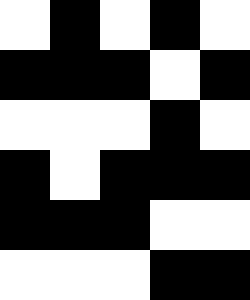[["white", "black", "white", "black", "white"], ["black", "black", "black", "white", "black"], ["white", "white", "white", "black", "white"], ["black", "white", "black", "black", "black"], ["black", "black", "black", "white", "white"], ["white", "white", "white", "black", "black"]]